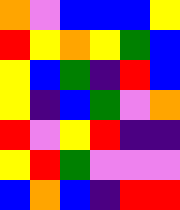[["orange", "violet", "blue", "blue", "blue", "yellow"], ["red", "yellow", "orange", "yellow", "green", "blue"], ["yellow", "blue", "green", "indigo", "red", "blue"], ["yellow", "indigo", "blue", "green", "violet", "orange"], ["red", "violet", "yellow", "red", "indigo", "indigo"], ["yellow", "red", "green", "violet", "violet", "violet"], ["blue", "orange", "blue", "indigo", "red", "red"]]